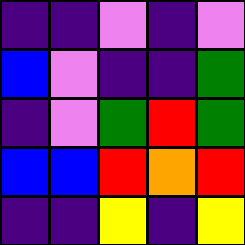[["indigo", "indigo", "violet", "indigo", "violet"], ["blue", "violet", "indigo", "indigo", "green"], ["indigo", "violet", "green", "red", "green"], ["blue", "blue", "red", "orange", "red"], ["indigo", "indigo", "yellow", "indigo", "yellow"]]